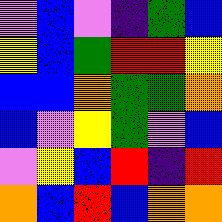[["violet", "blue", "violet", "indigo", "green", "blue"], ["yellow", "blue", "green", "red", "red", "yellow"], ["blue", "blue", "orange", "green", "green", "orange"], ["blue", "violet", "yellow", "green", "violet", "blue"], ["violet", "yellow", "blue", "red", "indigo", "red"], ["orange", "blue", "red", "blue", "orange", "orange"]]